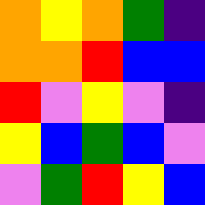[["orange", "yellow", "orange", "green", "indigo"], ["orange", "orange", "red", "blue", "blue"], ["red", "violet", "yellow", "violet", "indigo"], ["yellow", "blue", "green", "blue", "violet"], ["violet", "green", "red", "yellow", "blue"]]